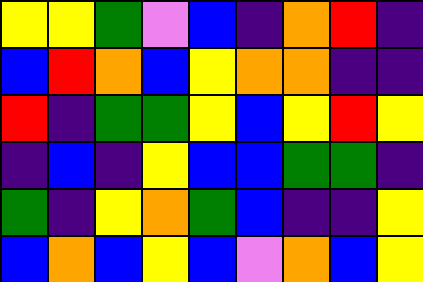[["yellow", "yellow", "green", "violet", "blue", "indigo", "orange", "red", "indigo"], ["blue", "red", "orange", "blue", "yellow", "orange", "orange", "indigo", "indigo"], ["red", "indigo", "green", "green", "yellow", "blue", "yellow", "red", "yellow"], ["indigo", "blue", "indigo", "yellow", "blue", "blue", "green", "green", "indigo"], ["green", "indigo", "yellow", "orange", "green", "blue", "indigo", "indigo", "yellow"], ["blue", "orange", "blue", "yellow", "blue", "violet", "orange", "blue", "yellow"]]